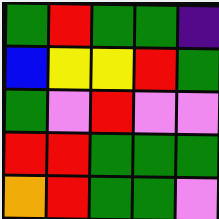[["green", "red", "green", "green", "indigo"], ["blue", "yellow", "yellow", "red", "green"], ["green", "violet", "red", "violet", "violet"], ["red", "red", "green", "green", "green"], ["orange", "red", "green", "green", "violet"]]